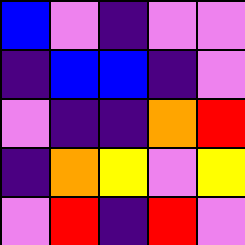[["blue", "violet", "indigo", "violet", "violet"], ["indigo", "blue", "blue", "indigo", "violet"], ["violet", "indigo", "indigo", "orange", "red"], ["indigo", "orange", "yellow", "violet", "yellow"], ["violet", "red", "indigo", "red", "violet"]]